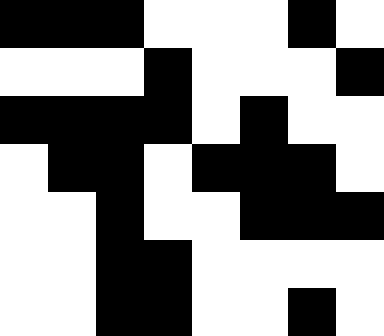[["black", "black", "black", "white", "white", "white", "black", "white"], ["white", "white", "white", "black", "white", "white", "white", "black"], ["black", "black", "black", "black", "white", "black", "white", "white"], ["white", "black", "black", "white", "black", "black", "black", "white"], ["white", "white", "black", "white", "white", "black", "black", "black"], ["white", "white", "black", "black", "white", "white", "white", "white"], ["white", "white", "black", "black", "white", "white", "black", "white"]]